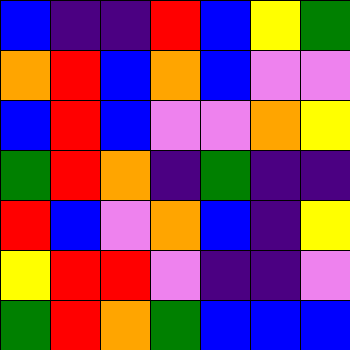[["blue", "indigo", "indigo", "red", "blue", "yellow", "green"], ["orange", "red", "blue", "orange", "blue", "violet", "violet"], ["blue", "red", "blue", "violet", "violet", "orange", "yellow"], ["green", "red", "orange", "indigo", "green", "indigo", "indigo"], ["red", "blue", "violet", "orange", "blue", "indigo", "yellow"], ["yellow", "red", "red", "violet", "indigo", "indigo", "violet"], ["green", "red", "orange", "green", "blue", "blue", "blue"]]